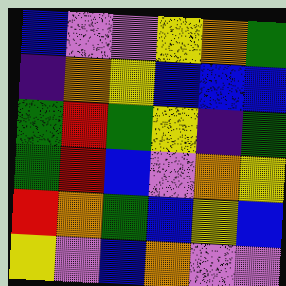[["blue", "violet", "violet", "yellow", "orange", "green"], ["indigo", "orange", "yellow", "blue", "blue", "blue"], ["green", "red", "green", "yellow", "indigo", "green"], ["green", "red", "blue", "violet", "orange", "yellow"], ["red", "orange", "green", "blue", "yellow", "blue"], ["yellow", "violet", "blue", "orange", "violet", "violet"]]